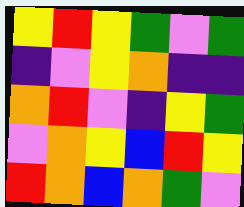[["yellow", "red", "yellow", "green", "violet", "green"], ["indigo", "violet", "yellow", "orange", "indigo", "indigo"], ["orange", "red", "violet", "indigo", "yellow", "green"], ["violet", "orange", "yellow", "blue", "red", "yellow"], ["red", "orange", "blue", "orange", "green", "violet"]]